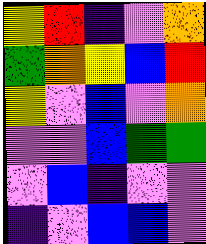[["yellow", "red", "indigo", "violet", "orange"], ["green", "orange", "yellow", "blue", "red"], ["yellow", "violet", "blue", "violet", "orange"], ["violet", "violet", "blue", "green", "green"], ["violet", "blue", "indigo", "violet", "violet"], ["indigo", "violet", "blue", "blue", "violet"]]